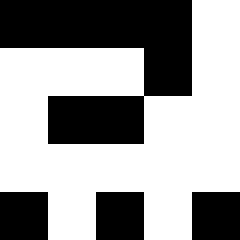[["black", "black", "black", "black", "white"], ["white", "white", "white", "black", "white"], ["white", "black", "black", "white", "white"], ["white", "white", "white", "white", "white"], ["black", "white", "black", "white", "black"]]